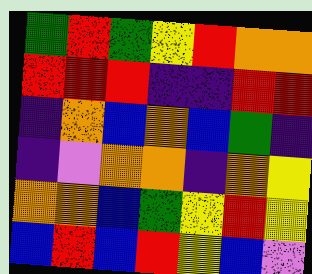[["green", "red", "green", "yellow", "red", "orange", "orange"], ["red", "red", "red", "indigo", "indigo", "red", "red"], ["indigo", "orange", "blue", "orange", "blue", "green", "indigo"], ["indigo", "violet", "orange", "orange", "indigo", "orange", "yellow"], ["orange", "orange", "blue", "green", "yellow", "red", "yellow"], ["blue", "red", "blue", "red", "yellow", "blue", "violet"]]